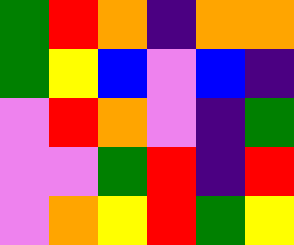[["green", "red", "orange", "indigo", "orange", "orange"], ["green", "yellow", "blue", "violet", "blue", "indigo"], ["violet", "red", "orange", "violet", "indigo", "green"], ["violet", "violet", "green", "red", "indigo", "red"], ["violet", "orange", "yellow", "red", "green", "yellow"]]